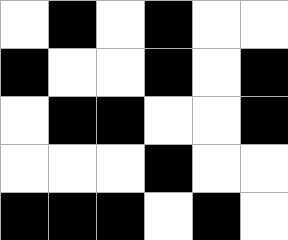[["white", "black", "white", "black", "white", "white"], ["black", "white", "white", "black", "white", "black"], ["white", "black", "black", "white", "white", "black"], ["white", "white", "white", "black", "white", "white"], ["black", "black", "black", "white", "black", "white"]]